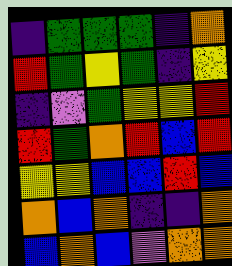[["indigo", "green", "green", "green", "indigo", "orange"], ["red", "green", "yellow", "green", "indigo", "yellow"], ["indigo", "violet", "green", "yellow", "yellow", "red"], ["red", "green", "orange", "red", "blue", "red"], ["yellow", "yellow", "blue", "blue", "red", "blue"], ["orange", "blue", "orange", "indigo", "indigo", "orange"], ["blue", "orange", "blue", "violet", "orange", "orange"]]